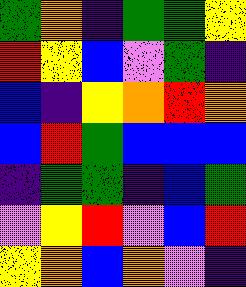[["green", "orange", "indigo", "green", "green", "yellow"], ["red", "yellow", "blue", "violet", "green", "indigo"], ["blue", "indigo", "yellow", "orange", "red", "orange"], ["blue", "red", "green", "blue", "blue", "blue"], ["indigo", "green", "green", "indigo", "blue", "green"], ["violet", "yellow", "red", "violet", "blue", "red"], ["yellow", "orange", "blue", "orange", "violet", "indigo"]]